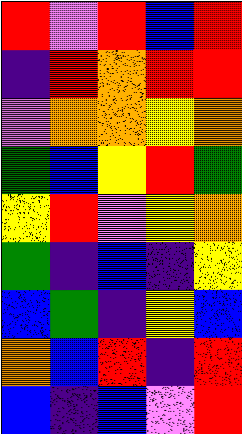[["red", "violet", "red", "blue", "red"], ["indigo", "red", "orange", "red", "red"], ["violet", "orange", "orange", "yellow", "orange"], ["green", "blue", "yellow", "red", "green"], ["yellow", "red", "violet", "yellow", "orange"], ["green", "indigo", "blue", "indigo", "yellow"], ["blue", "green", "indigo", "yellow", "blue"], ["orange", "blue", "red", "indigo", "red"], ["blue", "indigo", "blue", "violet", "red"]]